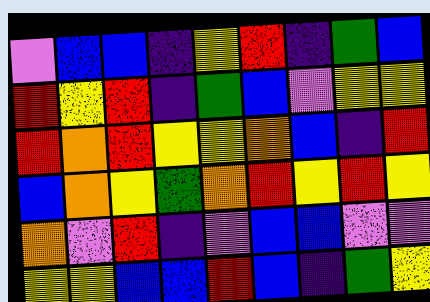[["violet", "blue", "blue", "indigo", "yellow", "red", "indigo", "green", "blue"], ["red", "yellow", "red", "indigo", "green", "blue", "violet", "yellow", "yellow"], ["red", "orange", "red", "yellow", "yellow", "orange", "blue", "indigo", "red"], ["blue", "orange", "yellow", "green", "orange", "red", "yellow", "red", "yellow"], ["orange", "violet", "red", "indigo", "violet", "blue", "blue", "violet", "violet"], ["yellow", "yellow", "blue", "blue", "red", "blue", "indigo", "green", "yellow"]]